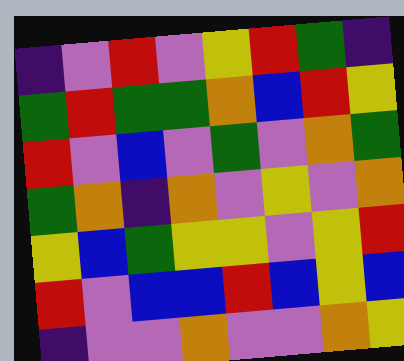[["indigo", "violet", "red", "violet", "yellow", "red", "green", "indigo"], ["green", "red", "green", "green", "orange", "blue", "red", "yellow"], ["red", "violet", "blue", "violet", "green", "violet", "orange", "green"], ["green", "orange", "indigo", "orange", "violet", "yellow", "violet", "orange"], ["yellow", "blue", "green", "yellow", "yellow", "violet", "yellow", "red"], ["red", "violet", "blue", "blue", "red", "blue", "yellow", "blue"], ["indigo", "violet", "violet", "orange", "violet", "violet", "orange", "yellow"]]